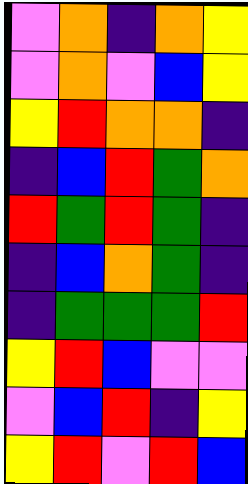[["violet", "orange", "indigo", "orange", "yellow"], ["violet", "orange", "violet", "blue", "yellow"], ["yellow", "red", "orange", "orange", "indigo"], ["indigo", "blue", "red", "green", "orange"], ["red", "green", "red", "green", "indigo"], ["indigo", "blue", "orange", "green", "indigo"], ["indigo", "green", "green", "green", "red"], ["yellow", "red", "blue", "violet", "violet"], ["violet", "blue", "red", "indigo", "yellow"], ["yellow", "red", "violet", "red", "blue"]]